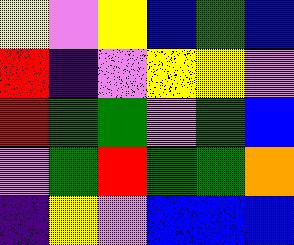[["yellow", "violet", "yellow", "blue", "green", "blue"], ["red", "indigo", "violet", "yellow", "yellow", "violet"], ["red", "green", "green", "violet", "green", "blue"], ["violet", "green", "red", "green", "green", "orange"], ["indigo", "yellow", "violet", "blue", "blue", "blue"]]